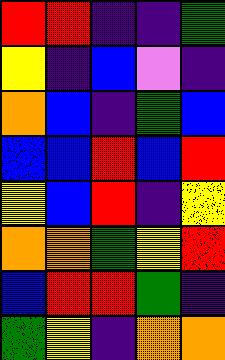[["red", "red", "indigo", "indigo", "green"], ["yellow", "indigo", "blue", "violet", "indigo"], ["orange", "blue", "indigo", "green", "blue"], ["blue", "blue", "red", "blue", "red"], ["yellow", "blue", "red", "indigo", "yellow"], ["orange", "orange", "green", "yellow", "red"], ["blue", "red", "red", "green", "indigo"], ["green", "yellow", "indigo", "orange", "orange"]]